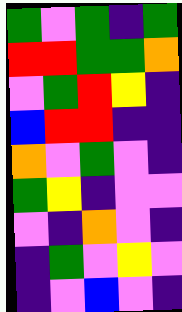[["green", "violet", "green", "indigo", "green"], ["red", "red", "green", "green", "orange"], ["violet", "green", "red", "yellow", "indigo"], ["blue", "red", "red", "indigo", "indigo"], ["orange", "violet", "green", "violet", "indigo"], ["green", "yellow", "indigo", "violet", "violet"], ["violet", "indigo", "orange", "violet", "indigo"], ["indigo", "green", "violet", "yellow", "violet"], ["indigo", "violet", "blue", "violet", "indigo"]]